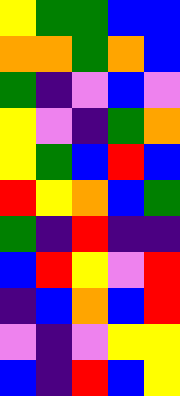[["yellow", "green", "green", "blue", "blue"], ["orange", "orange", "green", "orange", "blue"], ["green", "indigo", "violet", "blue", "violet"], ["yellow", "violet", "indigo", "green", "orange"], ["yellow", "green", "blue", "red", "blue"], ["red", "yellow", "orange", "blue", "green"], ["green", "indigo", "red", "indigo", "indigo"], ["blue", "red", "yellow", "violet", "red"], ["indigo", "blue", "orange", "blue", "red"], ["violet", "indigo", "violet", "yellow", "yellow"], ["blue", "indigo", "red", "blue", "yellow"]]